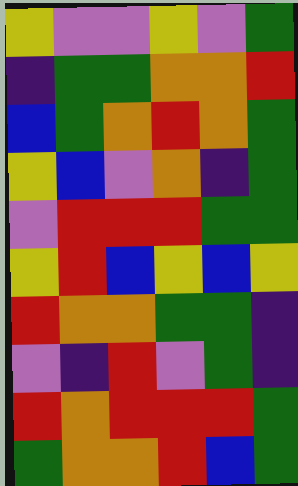[["yellow", "violet", "violet", "yellow", "violet", "green"], ["indigo", "green", "green", "orange", "orange", "red"], ["blue", "green", "orange", "red", "orange", "green"], ["yellow", "blue", "violet", "orange", "indigo", "green"], ["violet", "red", "red", "red", "green", "green"], ["yellow", "red", "blue", "yellow", "blue", "yellow"], ["red", "orange", "orange", "green", "green", "indigo"], ["violet", "indigo", "red", "violet", "green", "indigo"], ["red", "orange", "red", "red", "red", "green"], ["green", "orange", "orange", "red", "blue", "green"]]